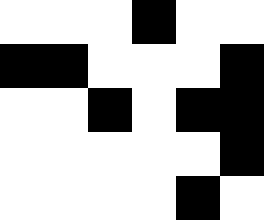[["white", "white", "white", "black", "white", "white"], ["black", "black", "white", "white", "white", "black"], ["white", "white", "black", "white", "black", "black"], ["white", "white", "white", "white", "white", "black"], ["white", "white", "white", "white", "black", "white"]]